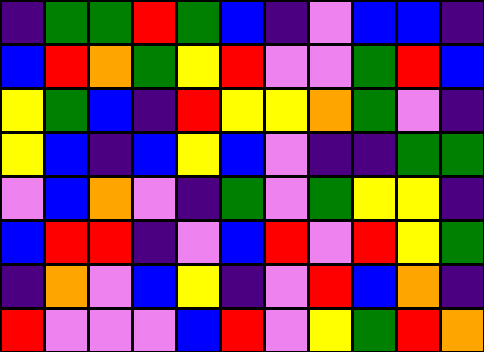[["indigo", "green", "green", "red", "green", "blue", "indigo", "violet", "blue", "blue", "indigo"], ["blue", "red", "orange", "green", "yellow", "red", "violet", "violet", "green", "red", "blue"], ["yellow", "green", "blue", "indigo", "red", "yellow", "yellow", "orange", "green", "violet", "indigo"], ["yellow", "blue", "indigo", "blue", "yellow", "blue", "violet", "indigo", "indigo", "green", "green"], ["violet", "blue", "orange", "violet", "indigo", "green", "violet", "green", "yellow", "yellow", "indigo"], ["blue", "red", "red", "indigo", "violet", "blue", "red", "violet", "red", "yellow", "green"], ["indigo", "orange", "violet", "blue", "yellow", "indigo", "violet", "red", "blue", "orange", "indigo"], ["red", "violet", "violet", "violet", "blue", "red", "violet", "yellow", "green", "red", "orange"]]